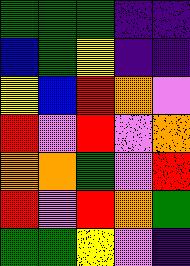[["green", "green", "green", "indigo", "indigo"], ["blue", "green", "yellow", "indigo", "indigo"], ["yellow", "blue", "red", "orange", "violet"], ["red", "violet", "red", "violet", "orange"], ["orange", "orange", "green", "violet", "red"], ["red", "violet", "red", "orange", "green"], ["green", "green", "yellow", "violet", "indigo"]]